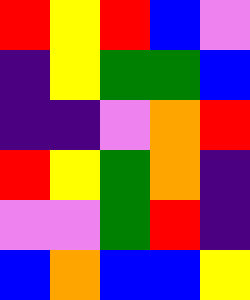[["red", "yellow", "red", "blue", "violet"], ["indigo", "yellow", "green", "green", "blue"], ["indigo", "indigo", "violet", "orange", "red"], ["red", "yellow", "green", "orange", "indigo"], ["violet", "violet", "green", "red", "indigo"], ["blue", "orange", "blue", "blue", "yellow"]]